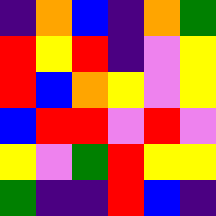[["indigo", "orange", "blue", "indigo", "orange", "green"], ["red", "yellow", "red", "indigo", "violet", "yellow"], ["red", "blue", "orange", "yellow", "violet", "yellow"], ["blue", "red", "red", "violet", "red", "violet"], ["yellow", "violet", "green", "red", "yellow", "yellow"], ["green", "indigo", "indigo", "red", "blue", "indigo"]]